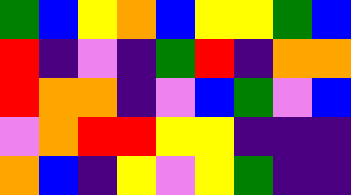[["green", "blue", "yellow", "orange", "blue", "yellow", "yellow", "green", "blue"], ["red", "indigo", "violet", "indigo", "green", "red", "indigo", "orange", "orange"], ["red", "orange", "orange", "indigo", "violet", "blue", "green", "violet", "blue"], ["violet", "orange", "red", "red", "yellow", "yellow", "indigo", "indigo", "indigo"], ["orange", "blue", "indigo", "yellow", "violet", "yellow", "green", "indigo", "indigo"]]